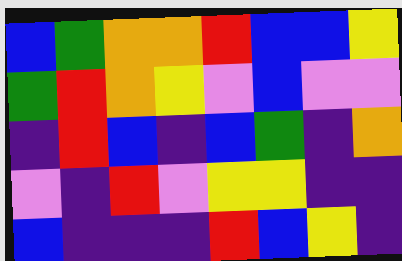[["blue", "green", "orange", "orange", "red", "blue", "blue", "yellow"], ["green", "red", "orange", "yellow", "violet", "blue", "violet", "violet"], ["indigo", "red", "blue", "indigo", "blue", "green", "indigo", "orange"], ["violet", "indigo", "red", "violet", "yellow", "yellow", "indigo", "indigo"], ["blue", "indigo", "indigo", "indigo", "red", "blue", "yellow", "indigo"]]